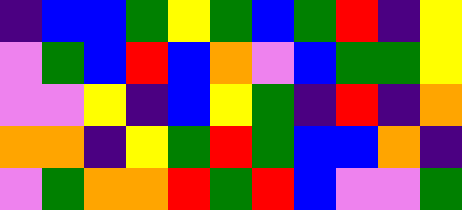[["indigo", "blue", "blue", "green", "yellow", "green", "blue", "green", "red", "indigo", "yellow"], ["violet", "green", "blue", "red", "blue", "orange", "violet", "blue", "green", "green", "yellow"], ["violet", "violet", "yellow", "indigo", "blue", "yellow", "green", "indigo", "red", "indigo", "orange"], ["orange", "orange", "indigo", "yellow", "green", "red", "green", "blue", "blue", "orange", "indigo"], ["violet", "green", "orange", "orange", "red", "green", "red", "blue", "violet", "violet", "green"]]